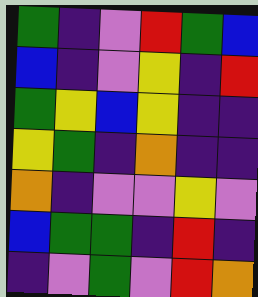[["green", "indigo", "violet", "red", "green", "blue"], ["blue", "indigo", "violet", "yellow", "indigo", "red"], ["green", "yellow", "blue", "yellow", "indigo", "indigo"], ["yellow", "green", "indigo", "orange", "indigo", "indigo"], ["orange", "indigo", "violet", "violet", "yellow", "violet"], ["blue", "green", "green", "indigo", "red", "indigo"], ["indigo", "violet", "green", "violet", "red", "orange"]]